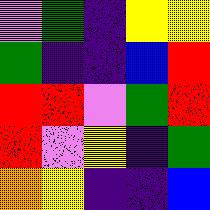[["violet", "green", "indigo", "yellow", "yellow"], ["green", "indigo", "indigo", "blue", "red"], ["red", "red", "violet", "green", "red"], ["red", "violet", "yellow", "indigo", "green"], ["orange", "yellow", "indigo", "indigo", "blue"]]